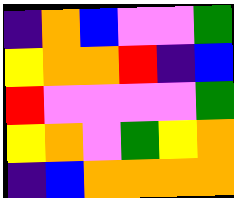[["indigo", "orange", "blue", "violet", "violet", "green"], ["yellow", "orange", "orange", "red", "indigo", "blue"], ["red", "violet", "violet", "violet", "violet", "green"], ["yellow", "orange", "violet", "green", "yellow", "orange"], ["indigo", "blue", "orange", "orange", "orange", "orange"]]